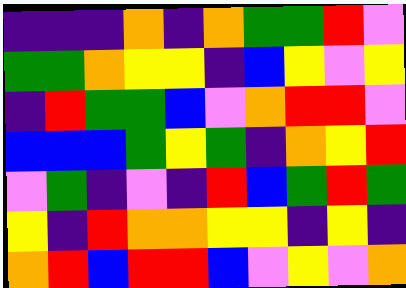[["indigo", "indigo", "indigo", "orange", "indigo", "orange", "green", "green", "red", "violet"], ["green", "green", "orange", "yellow", "yellow", "indigo", "blue", "yellow", "violet", "yellow"], ["indigo", "red", "green", "green", "blue", "violet", "orange", "red", "red", "violet"], ["blue", "blue", "blue", "green", "yellow", "green", "indigo", "orange", "yellow", "red"], ["violet", "green", "indigo", "violet", "indigo", "red", "blue", "green", "red", "green"], ["yellow", "indigo", "red", "orange", "orange", "yellow", "yellow", "indigo", "yellow", "indigo"], ["orange", "red", "blue", "red", "red", "blue", "violet", "yellow", "violet", "orange"]]